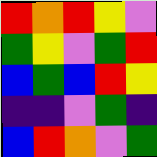[["red", "orange", "red", "yellow", "violet"], ["green", "yellow", "violet", "green", "red"], ["blue", "green", "blue", "red", "yellow"], ["indigo", "indigo", "violet", "green", "indigo"], ["blue", "red", "orange", "violet", "green"]]